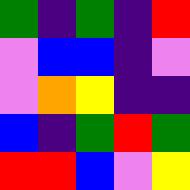[["green", "indigo", "green", "indigo", "red"], ["violet", "blue", "blue", "indigo", "violet"], ["violet", "orange", "yellow", "indigo", "indigo"], ["blue", "indigo", "green", "red", "green"], ["red", "red", "blue", "violet", "yellow"]]